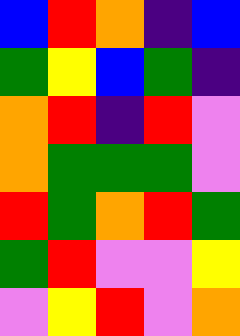[["blue", "red", "orange", "indigo", "blue"], ["green", "yellow", "blue", "green", "indigo"], ["orange", "red", "indigo", "red", "violet"], ["orange", "green", "green", "green", "violet"], ["red", "green", "orange", "red", "green"], ["green", "red", "violet", "violet", "yellow"], ["violet", "yellow", "red", "violet", "orange"]]